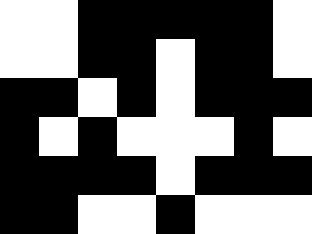[["white", "white", "black", "black", "black", "black", "black", "white"], ["white", "white", "black", "black", "white", "black", "black", "white"], ["black", "black", "white", "black", "white", "black", "black", "black"], ["black", "white", "black", "white", "white", "white", "black", "white"], ["black", "black", "black", "black", "white", "black", "black", "black"], ["black", "black", "white", "white", "black", "white", "white", "white"]]